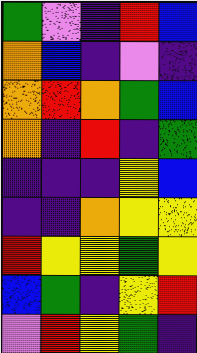[["green", "violet", "indigo", "red", "blue"], ["orange", "blue", "indigo", "violet", "indigo"], ["orange", "red", "orange", "green", "blue"], ["orange", "indigo", "red", "indigo", "green"], ["indigo", "indigo", "indigo", "yellow", "blue"], ["indigo", "indigo", "orange", "yellow", "yellow"], ["red", "yellow", "yellow", "green", "yellow"], ["blue", "green", "indigo", "yellow", "red"], ["violet", "red", "yellow", "green", "indigo"]]